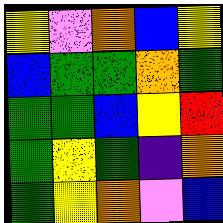[["yellow", "violet", "orange", "blue", "yellow"], ["blue", "green", "green", "orange", "green"], ["green", "green", "blue", "yellow", "red"], ["green", "yellow", "green", "indigo", "orange"], ["green", "yellow", "orange", "violet", "blue"]]